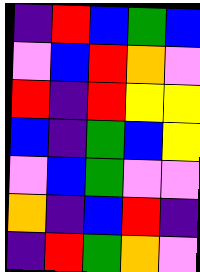[["indigo", "red", "blue", "green", "blue"], ["violet", "blue", "red", "orange", "violet"], ["red", "indigo", "red", "yellow", "yellow"], ["blue", "indigo", "green", "blue", "yellow"], ["violet", "blue", "green", "violet", "violet"], ["orange", "indigo", "blue", "red", "indigo"], ["indigo", "red", "green", "orange", "violet"]]